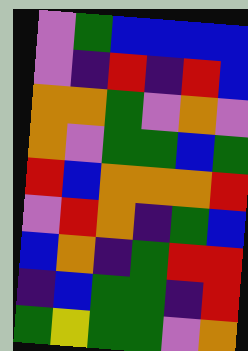[["violet", "green", "blue", "blue", "blue", "blue"], ["violet", "indigo", "red", "indigo", "red", "blue"], ["orange", "orange", "green", "violet", "orange", "violet"], ["orange", "violet", "green", "green", "blue", "green"], ["red", "blue", "orange", "orange", "orange", "red"], ["violet", "red", "orange", "indigo", "green", "blue"], ["blue", "orange", "indigo", "green", "red", "red"], ["indigo", "blue", "green", "green", "indigo", "red"], ["green", "yellow", "green", "green", "violet", "orange"]]